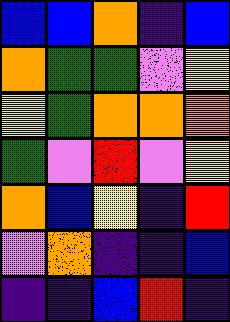[["blue", "blue", "orange", "indigo", "blue"], ["orange", "green", "green", "violet", "yellow"], ["yellow", "green", "orange", "orange", "orange"], ["green", "violet", "red", "violet", "yellow"], ["orange", "blue", "yellow", "indigo", "red"], ["violet", "orange", "indigo", "indigo", "blue"], ["indigo", "indigo", "blue", "red", "indigo"]]